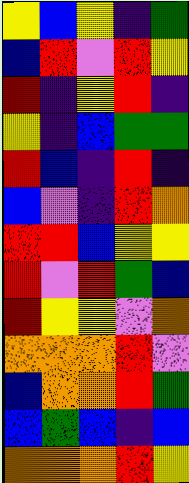[["yellow", "blue", "yellow", "indigo", "green"], ["blue", "red", "violet", "red", "yellow"], ["red", "indigo", "yellow", "red", "indigo"], ["yellow", "indigo", "blue", "green", "green"], ["red", "blue", "indigo", "red", "indigo"], ["blue", "violet", "indigo", "red", "orange"], ["red", "red", "blue", "yellow", "yellow"], ["red", "violet", "red", "green", "blue"], ["red", "yellow", "yellow", "violet", "orange"], ["orange", "orange", "orange", "red", "violet"], ["blue", "orange", "orange", "red", "green"], ["blue", "green", "blue", "indigo", "blue"], ["orange", "orange", "orange", "red", "yellow"]]